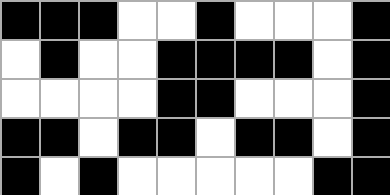[["black", "black", "black", "white", "white", "black", "white", "white", "white", "black"], ["white", "black", "white", "white", "black", "black", "black", "black", "white", "black"], ["white", "white", "white", "white", "black", "black", "white", "white", "white", "black"], ["black", "black", "white", "black", "black", "white", "black", "black", "white", "black"], ["black", "white", "black", "white", "white", "white", "white", "white", "black", "black"]]